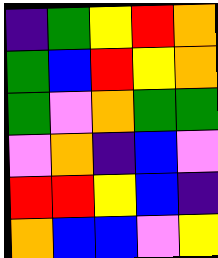[["indigo", "green", "yellow", "red", "orange"], ["green", "blue", "red", "yellow", "orange"], ["green", "violet", "orange", "green", "green"], ["violet", "orange", "indigo", "blue", "violet"], ["red", "red", "yellow", "blue", "indigo"], ["orange", "blue", "blue", "violet", "yellow"]]